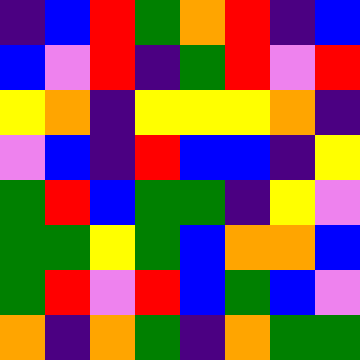[["indigo", "blue", "red", "green", "orange", "red", "indigo", "blue"], ["blue", "violet", "red", "indigo", "green", "red", "violet", "red"], ["yellow", "orange", "indigo", "yellow", "yellow", "yellow", "orange", "indigo"], ["violet", "blue", "indigo", "red", "blue", "blue", "indigo", "yellow"], ["green", "red", "blue", "green", "green", "indigo", "yellow", "violet"], ["green", "green", "yellow", "green", "blue", "orange", "orange", "blue"], ["green", "red", "violet", "red", "blue", "green", "blue", "violet"], ["orange", "indigo", "orange", "green", "indigo", "orange", "green", "green"]]